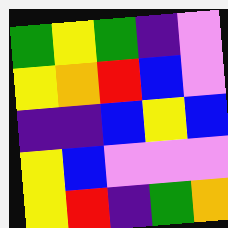[["green", "yellow", "green", "indigo", "violet"], ["yellow", "orange", "red", "blue", "violet"], ["indigo", "indigo", "blue", "yellow", "blue"], ["yellow", "blue", "violet", "violet", "violet"], ["yellow", "red", "indigo", "green", "orange"]]